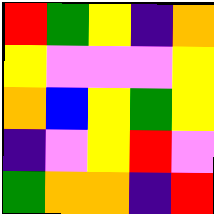[["red", "green", "yellow", "indigo", "orange"], ["yellow", "violet", "violet", "violet", "yellow"], ["orange", "blue", "yellow", "green", "yellow"], ["indigo", "violet", "yellow", "red", "violet"], ["green", "orange", "orange", "indigo", "red"]]